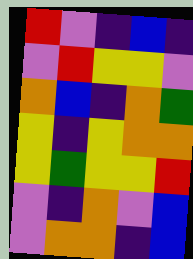[["red", "violet", "indigo", "blue", "indigo"], ["violet", "red", "yellow", "yellow", "violet"], ["orange", "blue", "indigo", "orange", "green"], ["yellow", "indigo", "yellow", "orange", "orange"], ["yellow", "green", "yellow", "yellow", "red"], ["violet", "indigo", "orange", "violet", "blue"], ["violet", "orange", "orange", "indigo", "blue"]]